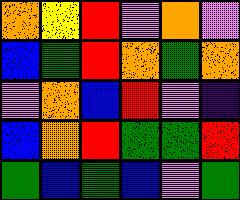[["orange", "yellow", "red", "violet", "orange", "violet"], ["blue", "green", "red", "orange", "green", "orange"], ["violet", "orange", "blue", "red", "violet", "indigo"], ["blue", "orange", "red", "green", "green", "red"], ["green", "blue", "green", "blue", "violet", "green"]]